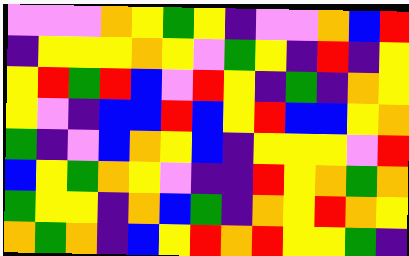[["violet", "violet", "violet", "orange", "yellow", "green", "yellow", "indigo", "violet", "violet", "orange", "blue", "red"], ["indigo", "yellow", "yellow", "yellow", "orange", "yellow", "violet", "green", "yellow", "indigo", "red", "indigo", "yellow"], ["yellow", "red", "green", "red", "blue", "violet", "red", "yellow", "indigo", "green", "indigo", "orange", "yellow"], ["yellow", "violet", "indigo", "blue", "blue", "red", "blue", "yellow", "red", "blue", "blue", "yellow", "orange"], ["green", "indigo", "violet", "blue", "orange", "yellow", "blue", "indigo", "yellow", "yellow", "yellow", "violet", "red"], ["blue", "yellow", "green", "orange", "yellow", "violet", "indigo", "indigo", "red", "yellow", "orange", "green", "orange"], ["green", "yellow", "yellow", "indigo", "orange", "blue", "green", "indigo", "orange", "yellow", "red", "orange", "yellow"], ["orange", "green", "orange", "indigo", "blue", "yellow", "red", "orange", "red", "yellow", "yellow", "green", "indigo"]]